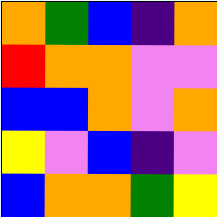[["orange", "green", "blue", "indigo", "orange"], ["red", "orange", "orange", "violet", "violet"], ["blue", "blue", "orange", "violet", "orange"], ["yellow", "violet", "blue", "indigo", "violet"], ["blue", "orange", "orange", "green", "yellow"]]